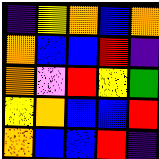[["indigo", "yellow", "orange", "blue", "orange"], ["orange", "blue", "blue", "red", "indigo"], ["orange", "violet", "red", "yellow", "green"], ["yellow", "orange", "blue", "blue", "red"], ["orange", "blue", "blue", "red", "indigo"]]